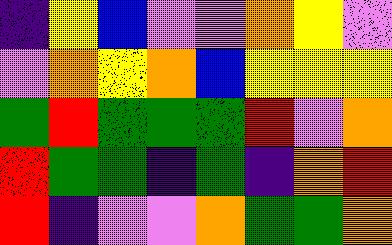[["indigo", "yellow", "blue", "violet", "violet", "orange", "yellow", "violet"], ["violet", "orange", "yellow", "orange", "blue", "yellow", "yellow", "yellow"], ["green", "red", "green", "green", "green", "red", "violet", "orange"], ["red", "green", "green", "indigo", "green", "indigo", "orange", "red"], ["red", "indigo", "violet", "violet", "orange", "green", "green", "orange"]]